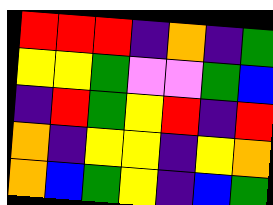[["red", "red", "red", "indigo", "orange", "indigo", "green"], ["yellow", "yellow", "green", "violet", "violet", "green", "blue"], ["indigo", "red", "green", "yellow", "red", "indigo", "red"], ["orange", "indigo", "yellow", "yellow", "indigo", "yellow", "orange"], ["orange", "blue", "green", "yellow", "indigo", "blue", "green"]]